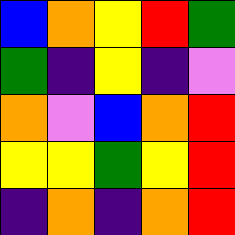[["blue", "orange", "yellow", "red", "green"], ["green", "indigo", "yellow", "indigo", "violet"], ["orange", "violet", "blue", "orange", "red"], ["yellow", "yellow", "green", "yellow", "red"], ["indigo", "orange", "indigo", "orange", "red"]]